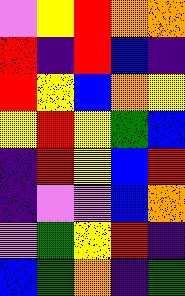[["violet", "yellow", "red", "orange", "orange"], ["red", "indigo", "red", "blue", "indigo"], ["red", "yellow", "blue", "orange", "yellow"], ["yellow", "red", "yellow", "green", "blue"], ["indigo", "red", "yellow", "blue", "red"], ["indigo", "violet", "violet", "blue", "orange"], ["violet", "green", "yellow", "red", "indigo"], ["blue", "green", "orange", "indigo", "green"]]